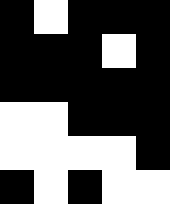[["black", "white", "black", "black", "black"], ["black", "black", "black", "white", "black"], ["black", "black", "black", "black", "black"], ["white", "white", "black", "black", "black"], ["white", "white", "white", "white", "black"], ["black", "white", "black", "white", "white"]]